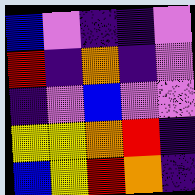[["blue", "violet", "indigo", "indigo", "violet"], ["red", "indigo", "orange", "indigo", "violet"], ["indigo", "violet", "blue", "violet", "violet"], ["yellow", "yellow", "orange", "red", "indigo"], ["blue", "yellow", "red", "orange", "indigo"]]